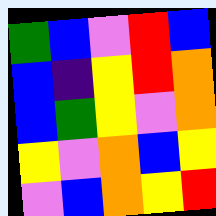[["green", "blue", "violet", "red", "blue"], ["blue", "indigo", "yellow", "red", "orange"], ["blue", "green", "yellow", "violet", "orange"], ["yellow", "violet", "orange", "blue", "yellow"], ["violet", "blue", "orange", "yellow", "red"]]